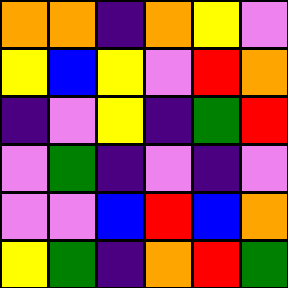[["orange", "orange", "indigo", "orange", "yellow", "violet"], ["yellow", "blue", "yellow", "violet", "red", "orange"], ["indigo", "violet", "yellow", "indigo", "green", "red"], ["violet", "green", "indigo", "violet", "indigo", "violet"], ["violet", "violet", "blue", "red", "blue", "orange"], ["yellow", "green", "indigo", "orange", "red", "green"]]